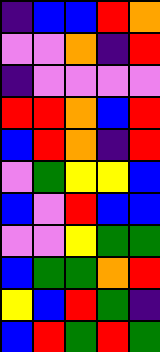[["indigo", "blue", "blue", "red", "orange"], ["violet", "violet", "orange", "indigo", "red"], ["indigo", "violet", "violet", "violet", "violet"], ["red", "red", "orange", "blue", "red"], ["blue", "red", "orange", "indigo", "red"], ["violet", "green", "yellow", "yellow", "blue"], ["blue", "violet", "red", "blue", "blue"], ["violet", "violet", "yellow", "green", "green"], ["blue", "green", "green", "orange", "red"], ["yellow", "blue", "red", "green", "indigo"], ["blue", "red", "green", "red", "green"]]